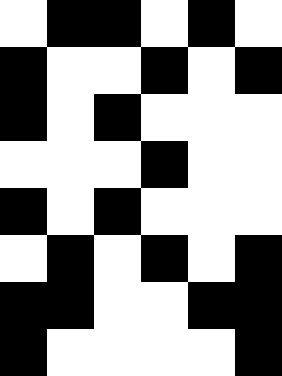[["white", "black", "black", "white", "black", "white"], ["black", "white", "white", "black", "white", "black"], ["black", "white", "black", "white", "white", "white"], ["white", "white", "white", "black", "white", "white"], ["black", "white", "black", "white", "white", "white"], ["white", "black", "white", "black", "white", "black"], ["black", "black", "white", "white", "black", "black"], ["black", "white", "white", "white", "white", "black"]]